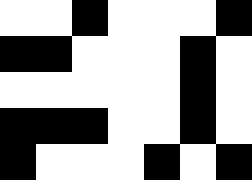[["white", "white", "black", "white", "white", "white", "black"], ["black", "black", "white", "white", "white", "black", "white"], ["white", "white", "white", "white", "white", "black", "white"], ["black", "black", "black", "white", "white", "black", "white"], ["black", "white", "white", "white", "black", "white", "black"]]